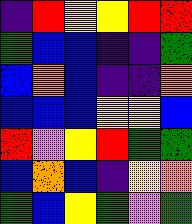[["indigo", "red", "yellow", "yellow", "red", "red"], ["green", "blue", "blue", "indigo", "indigo", "green"], ["blue", "orange", "blue", "indigo", "indigo", "orange"], ["blue", "blue", "blue", "yellow", "yellow", "blue"], ["red", "violet", "yellow", "red", "green", "green"], ["blue", "orange", "blue", "indigo", "yellow", "orange"], ["green", "blue", "yellow", "green", "violet", "green"]]